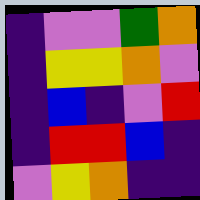[["indigo", "violet", "violet", "green", "orange"], ["indigo", "yellow", "yellow", "orange", "violet"], ["indigo", "blue", "indigo", "violet", "red"], ["indigo", "red", "red", "blue", "indigo"], ["violet", "yellow", "orange", "indigo", "indigo"]]